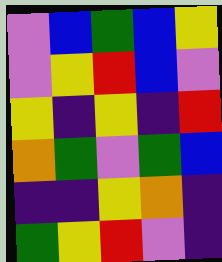[["violet", "blue", "green", "blue", "yellow"], ["violet", "yellow", "red", "blue", "violet"], ["yellow", "indigo", "yellow", "indigo", "red"], ["orange", "green", "violet", "green", "blue"], ["indigo", "indigo", "yellow", "orange", "indigo"], ["green", "yellow", "red", "violet", "indigo"]]